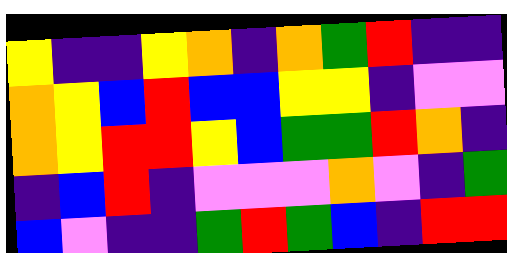[["yellow", "indigo", "indigo", "yellow", "orange", "indigo", "orange", "green", "red", "indigo", "indigo"], ["orange", "yellow", "blue", "red", "blue", "blue", "yellow", "yellow", "indigo", "violet", "violet"], ["orange", "yellow", "red", "red", "yellow", "blue", "green", "green", "red", "orange", "indigo"], ["indigo", "blue", "red", "indigo", "violet", "violet", "violet", "orange", "violet", "indigo", "green"], ["blue", "violet", "indigo", "indigo", "green", "red", "green", "blue", "indigo", "red", "red"]]